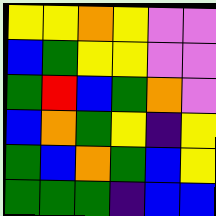[["yellow", "yellow", "orange", "yellow", "violet", "violet"], ["blue", "green", "yellow", "yellow", "violet", "violet"], ["green", "red", "blue", "green", "orange", "violet"], ["blue", "orange", "green", "yellow", "indigo", "yellow"], ["green", "blue", "orange", "green", "blue", "yellow"], ["green", "green", "green", "indigo", "blue", "blue"]]